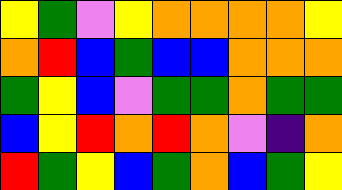[["yellow", "green", "violet", "yellow", "orange", "orange", "orange", "orange", "yellow"], ["orange", "red", "blue", "green", "blue", "blue", "orange", "orange", "orange"], ["green", "yellow", "blue", "violet", "green", "green", "orange", "green", "green"], ["blue", "yellow", "red", "orange", "red", "orange", "violet", "indigo", "orange"], ["red", "green", "yellow", "blue", "green", "orange", "blue", "green", "yellow"]]